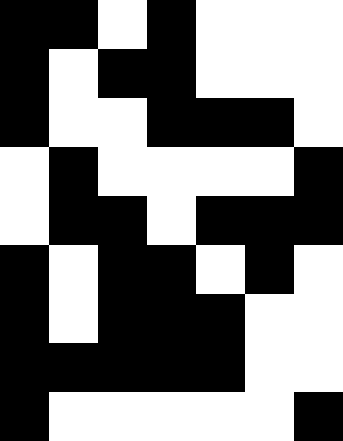[["black", "black", "white", "black", "white", "white", "white"], ["black", "white", "black", "black", "white", "white", "white"], ["black", "white", "white", "black", "black", "black", "white"], ["white", "black", "white", "white", "white", "white", "black"], ["white", "black", "black", "white", "black", "black", "black"], ["black", "white", "black", "black", "white", "black", "white"], ["black", "white", "black", "black", "black", "white", "white"], ["black", "black", "black", "black", "black", "white", "white"], ["black", "white", "white", "white", "white", "white", "black"]]